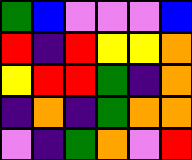[["green", "blue", "violet", "violet", "violet", "blue"], ["red", "indigo", "red", "yellow", "yellow", "orange"], ["yellow", "red", "red", "green", "indigo", "orange"], ["indigo", "orange", "indigo", "green", "orange", "orange"], ["violet", "indigo", "green", "orange", "violet", "red"]]